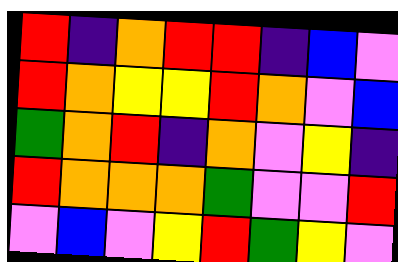[["red", "indigo", "orange", "red", "red", "indigo", "blue", "violet"], ["red", "orange", "yellow", "yellow", "red", "orange", "violet", "blue"], ["green", "orange", "red", "indigo", "orange", "violet", "yellow", "indigo"], ["red", "orange", "orange", "orange", "green", "violet", "violet", "red"], ["violet", "blue", "violet", "yellow", "red", "green", "yellow", "violet"]]